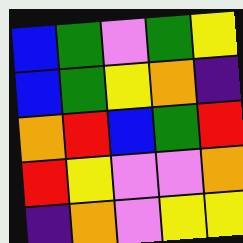[["blue", "green", "violet", "green", "yellow"], ["blue", "green", "yellow", "orange", "indigo"], ["orange", "red", "blue", "green", "red"], ["red", "yellow", "violet", "violet", "orange"], ["indigo", "orange", "violet", "yellow", "yellow"]]